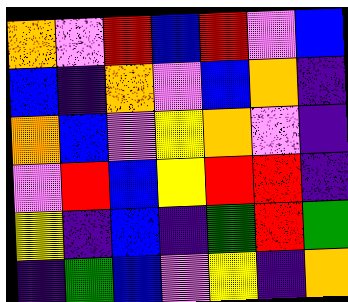[["orange", "violet", "red", "blue", "red", "violet", "blue"], ["blue", "indigo", "orange", "violet", "blue", "orange", "indigo"], ["orange", "blue", "violet", "yellow", "orange", "violet", "indigo"], ["violet", "red", "blue", "yellow", "red", "red", "indigo"], ["yellow", "indigo", "blue", "indigo", "green", "red", "green"], ["indigo", "green", "blue", "violet", "yellow", "indigo", "orange"]]